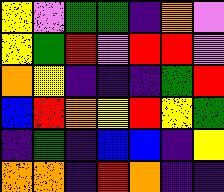[["yellow", "violet", "green", "green", "indigo", "orange", "violet"], ["yellow", "green", "red", "violet", "red", "red", "violet"], ["orange", "yellow", "indigo", "indigo", "indigo", "green", "red"], ["blue", "red", "orange", "yellow", "red", "yellow", "green"], ["indigo", "green", "indigo", "blue", "blue", "indigo", "yellow"], ["orange", "orange", "indigo", "red", "orange", "indigo", "indigo"]]